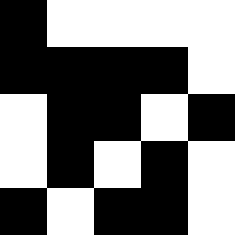[["black", "white", "white", "white", "white"], ["black", "black", "black", "black", "white"], ["white", "black", "black", "white", "black"], ["white", "black", "white", "black", "white"], ["black", "white", "black", "black", "white"]]